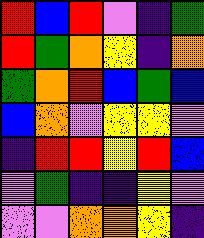[["red", "blue", "red", "violet", "indigo", "green"], ["red", "green", "orange", "yellow", "indigo", "orange"], ["green", "orange", "red", "blue", "green", "blue"], ["blue", "orange", "violet", "yellow", "yellow", "violet"], ["indigo", "red", "red", "yellow", "red", "blue"], ["violet", "green", "indigo", "indigo", "yellow", "violet"], ["violet", "violet", "orange", "orange", "yellow", "indigo"]]